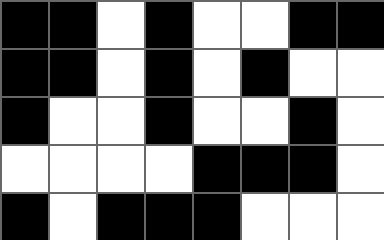[["black", "black", "white", "black", "white", "white", "black", "black"], ["black", "black", "white", "black", "white", "black", "white", "white"], ["black", "white", "white", "black", "white", "white", "black", "white"], ["white", "white", "white", "white", "black", "black", "black", "white"], ["black", "white", "black", "black", "black", "white", "white", "white"]]